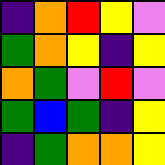[["indigo", "orange", "red", "yellow", "violet"], ["green", "orange", "yellow", "indigo", "yellow"], ["orange", "green", "violet", "red", "violet"], ["green", "blue", "green", "indigo", "yellow"], ["indigo", "green", "orange", "orange", "yellow"]]